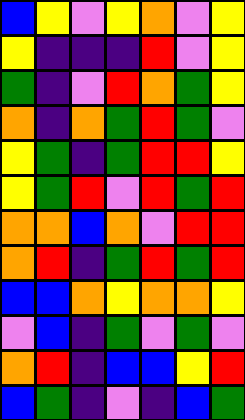[["blue", "yellow", "violet", "yellow", "orange", "violet", "yellow"], ["yellow", "indigo", "indigo", "indigo", "red", "violet", "yellow"], ["green", "indigo", "violet", "red", "orange", "green", "yellow"], ["orange", "indigo", "orange", "green", "red", "green", "violet"], ["yellow", "green", "indigo", "green", "red", "red", "yellow"], ["yellow", "green", "red", "violet", "red", "green", "red"], ["orange", "orange", "blue", "orange", "violet", "red", "red"], ["orange", "red", "indigo", "green", "red", "green", "red"], ["blue", "blue", "orange", "yellow", "orange", "orange", "yellow"], ["violet", "blue", "indigo", "green", "violet", "green", "violet"], ["orange", "red", "indigo", "blue", "blue", "yellow", "red"], ["blue", "green", "indigo", "violet", "indigo", "blue", "green"]]